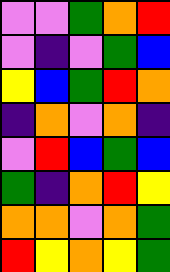[["violet", "violet", "green", "orange", "red"], ["violet", "indigo", "violet", "green", "blue"], ["yellow", "blue", "green", "red", "orange"], ["indigo", "orange", "violet", "orange", "indigo"], ["violet", "red", "blue", "green", "blue"], ["green", "indigo", "orange", "red", "yellow"], ["orange", "orange", "violet", "orange", "green"], ["red", "yellow", "orange", "yellow", "green"]]